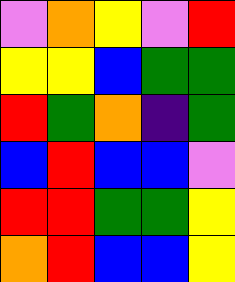[["violet", "orange", "yellow", "violet", "red"], ["yellow", "yellow", "blue", "green", "green"], ["red", "green", "orange", "indigo", "green"], ["blue", "red", "blue", "blue", "violet"], ["red", "red", "green", "green", "yellow"], ["orange", "red", "blue", "blue", "yellow"]]